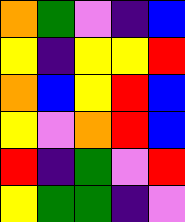[["orange", "green", "violet", "indigo", "blue"], ["yellow", "indigo", "yellow", "yellow", "red"], ["orange", "blue", "yellow", "red", "blue"], ["yellow", "violet", "orange", "red", "blue"], ["red", "indigo", "green", "violet", "red"], ["yellow", "green", "green", "indigo", "violet"]]